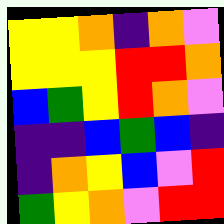[["yellow", "yellow", "orange", "indigo", "orange", "violet"], ["yellow", "yellow", "yellow", "red", "red", "orange"], ["blue", "green", "yellow", "red", "orange", "violet"], ["indigo", "indigo", "blue", "green", "blue", "indigo"], ["indigo", "orange", "yellow", "blue", "violet", "red"], ["green", "yellow", "orange", "violet", "red", "red"]]